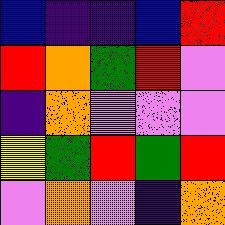[["blue", "indigo", "indigo", "blue", "red"], ["red", "orange", "green", "red", "violet"], ["indigo", "orange", "violet", "violet", "violet"], ["yellow", "green", "red", "green", "red"], ["violet", "orange", "violet", "indigo", "orange"]]